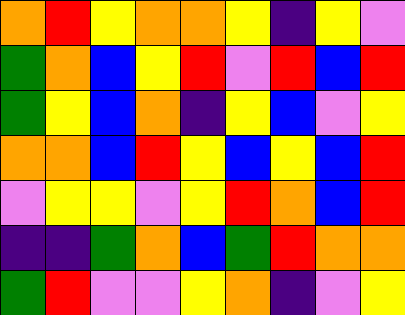[["orange", "red", "yellow", "orange", "orange", "yellow", "indigo", "yellow", "violet"], ["green", "orange", "blue", "yellow", "red", "violet", "red", "blue", "red"], ["green", "yellow", "blue", "orange", "indigo", "yellow", "blue", "violet", "yellow"], ["orange", "orange", "blue", "red", "yellow", "blue", "yellow", "blue", "red"], ["violet", "yellow", "yellow", "violet", "yellow", "red", "orange", "blue", "red"], ["indigo", "indigo", "green", "orange", "blue", "green", "red", "orange", "orange"], ["green", "red", "violet", "violet", "yellow", "orange", "indigo", "violet", "yellow"]]